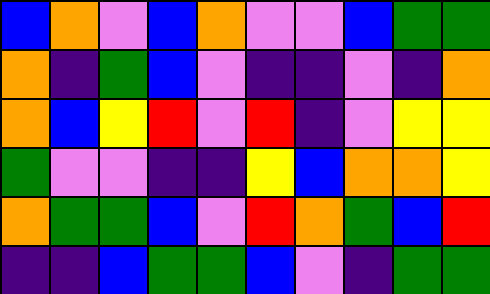[["blue", "orange", "violet", "blue", "orange", "violet", "violet", "blue", "green", "green"], ["orange", "indigo", "green", "blue", "violet", "indigo", "indigo", "violet", "indigo", "orange"], ["orange", "blue", "yellow", "red", "violet", "red", "indigo", "violet", "yellow", "yellow"], ["green", "violet", "violet", "indigo", "indigo", "yellow", "blue", "orange", "orange", "yellow"], ["orange", "green", "green", "blue", "violet", "red", "orange", "green", "blue", "red"], ["indigo", "indigo", "blue", "green", "green", "blue", "violet", "indigo", "green", "green"]]